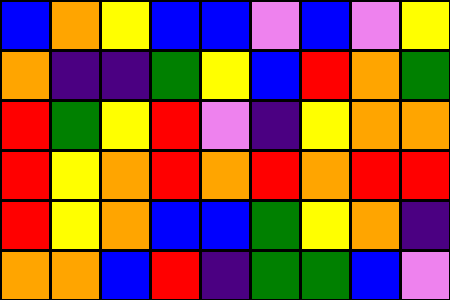[["blue", "orange", "yellow", "blue", "blue", "violet", "blue", "violet", "yellow"], ["orange", "indigo", "indigo", "green", "yellow", "blue", "red", "orange", "green"], ["red", "green", "yellow", "red", "violet", "indigo", "yellow", "orange", "orange"], ["red", "yellow", "orange", "red", "orange", "red", "orange", "red", "red"], ["red", "yellow", "orange", "blue", "blue", "green", "yellow", "orange", "indigo"], ["orange", "orange", "blue", "red", "indigo", "green", "green", "blue", "violet"]]